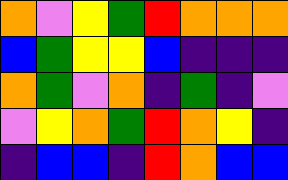[["orange", "violet", "yellow", "green", "red", "orange", "orange", "orange"], ["blue", "green", "yellow", "yellow", "blue", "indigo", "indigo", "indigo"], ["orange", "green", "violet", "orange", "indigo", "green", "indigo", "violet"], ["violet", "yellow", "orange", "green", "red", "orange", "yellow", "indigo"], ["indigo", "blue", "blue", "indigo", "red", "orange", "blue", "blue"]]